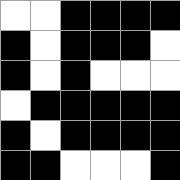[["white", "white", "black", "black", "black", "black"], ["black", "white", "black", "black", "black", "white"], ["black", "white", "black", "white", "white", "white"], ["white", "black", "black", "black", "black", "black"], ["black", "white", "black", "black", "black", "black"], ["black", "black", "white", "white", "white", "black"]]